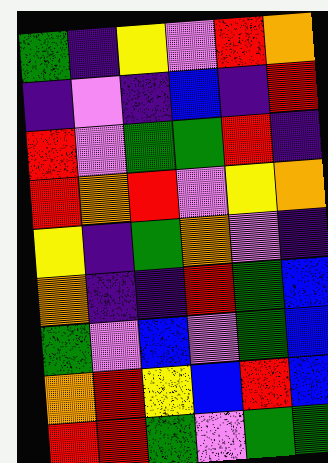[["green", "indigo", "yellow", "violet", "red", "orange"], ["indigo", "violet", "indigo", "blue", "indigo", "red"], ["red", "violet", "green", "green", "red", "indigo"], ["red", "orange", "red", "violet", "yellow", "orange"], ["yellow", "indigo", "green", "orange", "violet", "indigo"], ["orange", "indigo", "indigo", "red", "green", "blue"], ["green", "violet", "blue", "violet", "green", "blue"], ["orange", "red", "yellow", "blue", "red", "blue"], ["red", "red", "green", "violet", "green", "green"]]